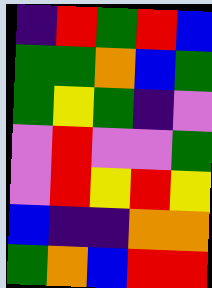[["indigo", "red", "green", "red", "blue"], ["green", "green", "orange", "blue", "green"], ["green", "yellow", "green", "indigo", "violet"], ["violet", "red", "violet", "violet", "green"], ["violet", "red", "yellow", "red", "yellow"], ["blue", "indigo", "indigo", "orange", "orange"], ["green", "orange", "blue", "red", "red"]]